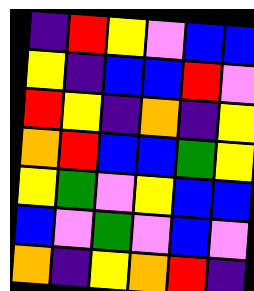[["indigo", "red", "yellow", "violet", "blue", "blue"], ["yellow", "indigo", "blue", "blue", "red", "violet"], ["red", "yellow", "indigo", "orange", "indigo", "yellow"], ["orange", "red", "blue", "blue", "green", "yellow"], ["yellow", "green", "violet", "yellow", "blue", "blue"], ["blue", "violet", "green", "violet", "blue", "violet"], ["orange", "indigo", "yellow", "orange", "red", "indigo"]]